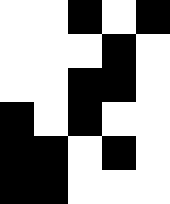[["white", "white", "black", "white", "black"], ["white", "white", "white", "black", "white"], ["white", "white", "black", "black", "white"], ["black", "white", "black", "white", "white"], ["black", "black", "white", "black", "white"], ["black", "black", "white", "white", "white"]]